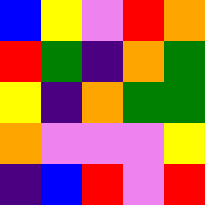[["blue", "yellow", "violet", "red", "orange"], ["red", "green", "indigo", "orange", "green"], ["yellow", "indigo", "orange", "green", "green"], ["orange", "violet", "violet", "violet", "yellow"], ["indigo", "blue", "red", "violet", "red"]]